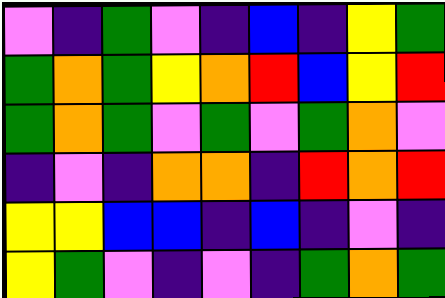[["violet", "indigo", "green", "violet", "indigo", "blue", "indigo", "yellow", "green"], ["green", "orange", "green", "yellow", "orange", "red", "blue", "yellow", "red"], ["green", "orange", "green", "violet", "green", "violet", "green", "orange", "violet"], ["indigo", "violet", "indigo", "orange", "orange", "indigo", "red", "orange", "red"], ["yellow", "yellow", "blue", "blue", "indigo", "blue", "indigo", "violet", "indigo"], ["yellow", "green", "violet", "indigo", "violet", "indigo", "green", "orange", "green"]]